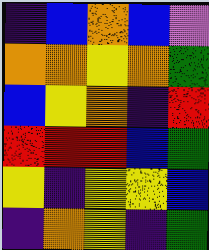[["indigo", "blue", "orange", "blue", "violet"], ["orange", "orange", "yellow", "orange", "green"], ["blue", "yellow", "orange", "indigo", "red"], ["red", "red", "red", "blue", "green"], ["yellow", "indigo", "yellow", "yellow", "blue"], ["indigo", "orange", "yellow", "indigo", "green"]]